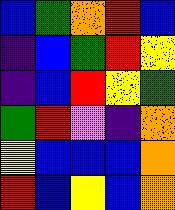[["blue", "green", "orange", "red", "blue"], ["indigo", "blue", "green", "red", "yellow"], ["indigo", "blue", "red", "yellow", "green"], ["green", "red", "violet", "indigo", "orange"], ["yellow", "blue", "blue", "blue", "orange"], ["red", "blue", "yellow", "blue", "orange"]]